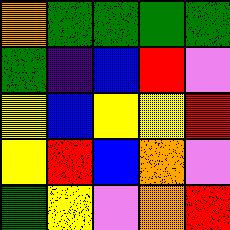[["orange", "green", "green", "green", "green"], ["green", "indigo", "blue", "red", "violet"], ["yellow", "blue", "yellow", "yellow", "red"], ["yellow", "red", "blue", "orange", "violet"], ["green", "yellow", "violet", "orange", "red"]]